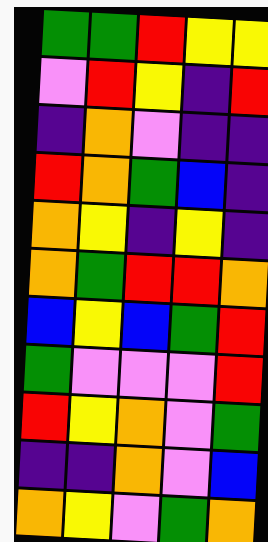[["green", "green", "red", "yellow", "yellow"], ["violet", "red", "yellow", "indigo", "red"], ["indigo", "orange", "violet", "indigo", "indigo"], ["red", "orange", "green", "blue", "indigo"], ["orange", "yellow", "indigo", "yellow", "indigo"], ["orange", "green", "red", "red", "orange"], ["blue", "yellow", "blue", "green", "red"], ["green", "violet", "violet", "violet", "red"], ["red", "yellow", "orange", "violet", "green"], ["indigo", "indigo", "orange", "violet", "blue"], ["orange", "yellow", "violet", "green", "orange"]]